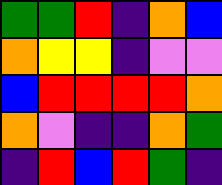[["green", "green", "red", "indigo", "orange", "blue"], ["orange", "yellow", "yellow", "indigo", "violet", "violet"], ["blue", "red", "red", "red", "red", "orange"], ["orange", "violet", "indigo", "indigo", "orange", "green"], ["indigo", "red", "blue", "red", "green", "indigo"]]